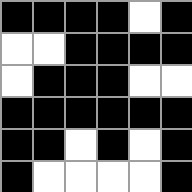[["black", "black", "black", "black", "white", "black"], ["white", "white", "black", "black", "black", "black"], ["white", "black", "black", "black", "white", "white"], ["black", "black", "black", "black", "black", "black"], ["black", "black", "white", "black", "white", "black"], ["black", "white", "white", "white", "white", "black"]]